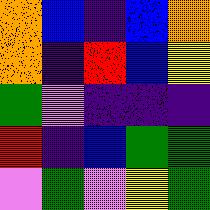[["orange", "blue", "indigo", "blue", "orange"], ["orange", "indigo", "red", "blue", "yellow"], ["green", "violet", "indigo", "indigo", "indigo"], ["red", "indigo", "blue", "green", "green"], ["violet", "green", "violet", "yellow", "green"]]